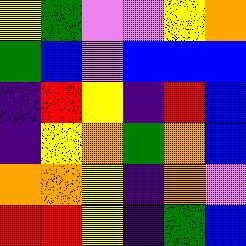[["yellow", "green", "violet", "violet", "yellow", "orange"], ["green", "blue", "violet", "blue", "blue", "blue"], ["indigo", "red", "yellow", "indigo", "red", "blue"], ["indigo", "yellow", "orange", "green", "orange", "blue"], ["orange", "orange", "yellow", "indigo", "orange", "violet"], ["red", "red", "yellow", "indigo", "green", "blue"]]